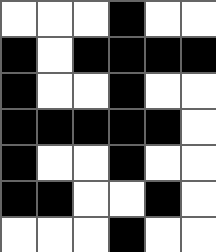[["white", "white", "white", "black", "white", "white"], ["black", "white", "black", "black", "black", "black"], ["black", "white", "white", "black", "white", "white"], ["black", "black", "black", "black", "black", "white"], ["black", "white", "white", "black", "white", "white"], ["black", "black", "white", "white", "black", "white"], ["white", "white", "white", "black", "white", "white"]]